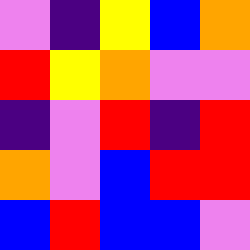[["violet", "indigo", "yellow", "blue", "orange"], ["red", "yellow", "orange", "violet", "violet"], ["indigo", "violet", "red", "indigo", "red"], ["orange", "violet", "blue", "red", "red"], ["blue", "red", "blue", "blue", "violet"]]